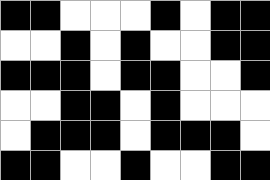[["black", "black", "white", "white", "white", "black", "white", "black", "black"], ["white", "white", "black", "white", "black", "white", "white", "black", "black"], ["black", "black", "black", "white", "black", "black", "white", "white", "black"], ["white", "white", "black", "black", "white", "black", "white", "white", "white"], ["white", "black", "black", "black", "white", "black", "black", "black", "white"], ["black", "black", "white", "white", "black", "white", "white", "black", "black"]]